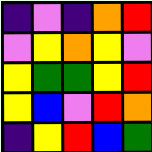[["indigo", "violet", "indigo", "orange", "red"], ["violet", "yellow", "orange", "yellow", "violet"], ["yellow", "green", "green", "yellow", "red"], ["yellow", "blue", "violet", "red", "orange"], ["indigo", "yellow", "red", "blue", "green"]]